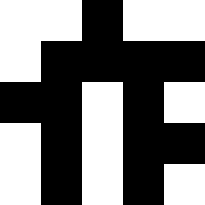[["white", "white", "black", "white", "white"], ["white", "black", "black", "black", "black"], ["black", "black", "white", "black", "white"], ["white", "black", "white", "black", "black"], ["white", "black", "white", "black", "white"]]